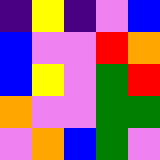[["indigo", "yellow", "indigo", "violet", "blue"], ["blue", "violet", "violet", "red", "orange"], ["blue", "yellow", "violet", "green", "red"], ["orange", "violet", "violet", "green", "green"], ["violet", "orange", "blue", "green", "violet"]]